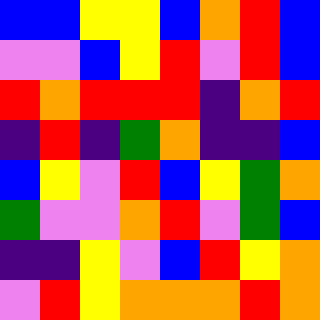[["blue", "blue", "yellow", "yellow", "blue", "orange", "red", "blue"], ["violet", "violet", "blue", "yellow", "red", "violet", "red", "blue"], ["red", "orange", "red", "red", "red", "indigo", "orange", "red"], ["indigo", "red", "indigo", "green", "orange", "indigo", "indigo", "blue"], ["blue", "yellow", "violet", "red", "blue", "yellow", "green", "orange"], ["green", "violet", "violet", "orange", "red", "violet", "green", "blue"], ["indigo", "indigo", "yellow", "violet", "blue", "red", "yellow", "orange"], ["violet", "red", "yellow", "orange", "orange", "orange", "red", "orange"]]